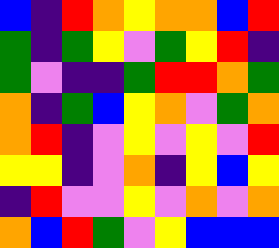[["blue", "indigo", "red", "orange", "yellow", "orange", "orange", "blue", "red"], ["green", "indigo", "green", "yellow", "violet", "green", "yellow", "red", "indigo"], ["green", "violet", "indigo", "indigo", "green", "red", "red", "orange", "green"], ["orange", "indigo", "green", "blue", "yellow", "orange", "violet", "green", "orange"], ["orange", "red", "indigo", "violet", "yellow", "violet", "yellow", "violet", "red"], ["yellow", "yellow", "indigo", "violet", "orange", "indigo", "yellow", "blue", "yellow"], ["indigo", "red", "violet", "violet", "yellow", "violet", "orange", "violet", "orange"], ["orange", "blue", "red", "green", "violet", "yellow", "blue", "blue", "blue"]]